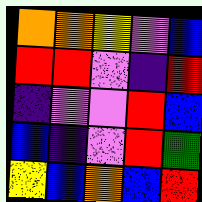[["orange", "orange", "yellow", "violet", "blue"], ["red", "red", "violet", "indigo", "red"], ["indigo", "violet", "violet", "red", "blue"], ["blue", "indigo", "violet", "red", "green"], ["yellow", "blue", "orange", "blue", "red"]]